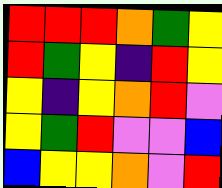[["red", "red", "red", "orange", "green", "yellow"], ["red", "green", "yellow", "indigo", "red", "yellow"], ["yellow", "indigo", "yellow", "orange", "red", "violet"], ["yellow", "green", "red", "violet", "violet", "blue"], ["blue", "yellow", "yellow", "orange", "violet", "red"]]